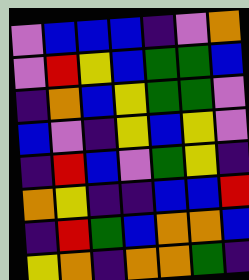[["violet", "blue", "blue", "blue", "indigo", "violet", "orange"], ["violet", "red", "yellow", "blue", "green", "green", "blue"], ["indigo", "orange", "blue", "yellow", "green", "green", "violet"], ["blue", "violet", "indigo", "yellow", "blue", "yellow", "violet"], ["indigo", "red", "blue", "violet", "green", "yellow", "indigo"], ["orange", "yellow", "indigo", "indigo", "blue", "blue", "red"], ["indigo", "red", "green", "blue", "orange", "orange", "blue"], ["yellow", "orange", "indigo", "orange", "orange", "green", "indigo"]]